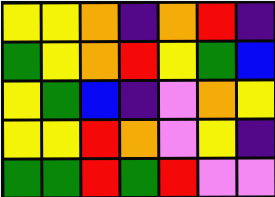[["yellow", "yellow", "orange", "indigo", "orange", "red", "indigo"], ["green", "yellow", "orange", "red", "yellow", "green", "blue"], ["yellow", "green", "blue", "indigo", "violet", "orange", "yellow"], ["yellow", "yellow", "red", "orange", "violet", "yellow", "indigo"], ["green", "green", "red", "green", "red", "violet", "violet"]]